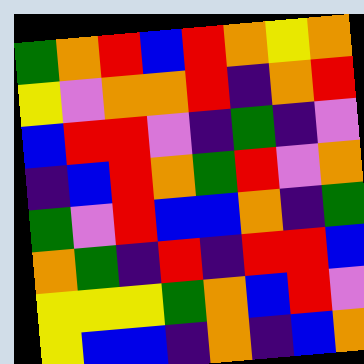[["green", "orange", "red", "blue", "red", "orange", "yellow", "orange"], ["yellow", "violet", "orange", "orange", "red", "indigo", "orange", "red"], ["blue", "red", "red", "violet", "indigo", "green", "indigo", "violet"], ["indigo", "blue", "red", "orange", "green", "red", "violet", "orange"], ["green", "violet", "red", "blue", "blue", "orange", "indigo", "green"], ["orange", "green", "indigo", "red", "indigo", "red", "red", "blue"], ["yellow", "yellow", "yellow", "green", "orange", "blue", "red", "violet"], ["yellow", "blue", "blue", "indigo", "orange", "indigo", "blue", "orange"]]